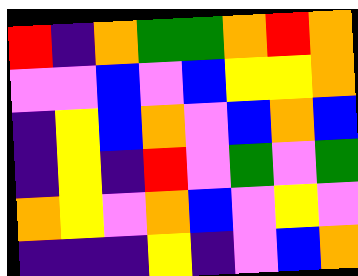[["red", "indigo", "orange", "green", "green", "orange", "red", "orange"], ["violet", "violet", "blue", "violet", "blue", "yellow", "yellow", "orange"], ["indigo", "yellow", "blue", "orange", "violet", "blue", "orange", "blue"], ["indigo", "yellow", "indigo", "red", "violet", "green", "violet", "green"], ["orange", "yellow", "violet", "orange", "blue", "violet", "yellow", "violet"], ["indigo", "indigo", "indigo", "yellow", "indigo", "violet", "blue", "orange"]]